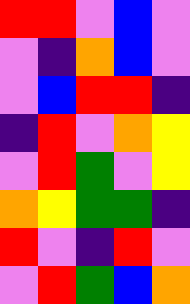[["red", "red", "violet", "blue", "violet"], ["violet", "indigo", "orange", "blue", "violet"], ["violet", "blue", "red", "red", "indigo"], ["indigo", "red", "violet", "orange", "yellow"], ["violet", "red", "green", "violet", "yellow"], ["orange", "yellow", "green", "green", "indigo"], ["red", "violet", "indigo", "red", "violet"], ["violet", "red", "green", "blue", "orange"]]